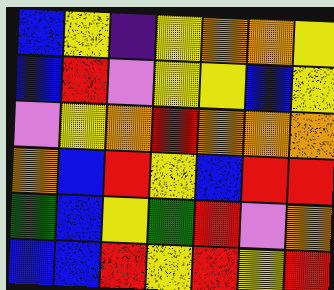[["blue", "yellow", "indigo", "yellow", "orange", "orange", "yellow"], ["blue", "red", "violet", "yellow", "yellow", "blue", "yellow"], ["violet", "yellow", "orange", "red", "orange", "orange", "orange"], ["orange", "blue", "red", "yellow", "blue", "red", "red"], ["green", "blue", "yellow", "green", "red", "violet", "orange"], ["blue", "blue", "red", "yellow", "red", "yellow", "red"]]